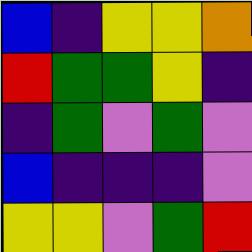[["blue", "indigo", "yellow", "yellow", "orange"], ["red", "green", "green", "yellow", "indigo"], ["indigo", "green", "violet", "green", "violet"], ["blue", "indigo", "indigo", "indigo", "violet"], ["yellow", "yellow", "violet", "green", "red"]]